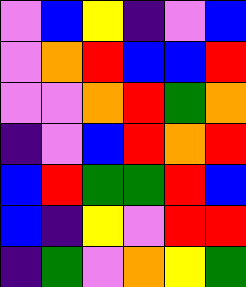[["violet", "blue", "yellow", "indigo", "violet", "blue"], ["violet", "orange", "red", "blue", "blue", "red"], ["violet", "violet", "orange", "red", "green", "orange"], ["indigo", "violet", "blue", "red", "orange", "red"], ["blue", "red", "green", "green", "red", "blue"], ["blue", "indigo", "yellow", "violet", "red", "red"], ["indigo", "green", "violet", "orange", "yellow", "green"]]